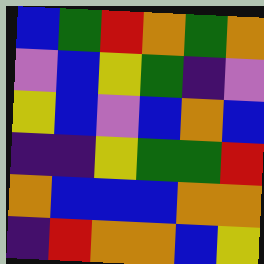[["blue", "green", "red", "orange", "green", "orange"], ["violet", "blue", "yellow", "green", "indigo", "violet"], ["yellow", "blue", "violet", "blue", "orange", "blue"], ["indigo", "indigo", "yellow", "green", "green", "red"], ["orange", "blue", "blue", "blue", "orange", "orange"], ["indigo", "red", "orange", "orange", "blue", "yellow"]]